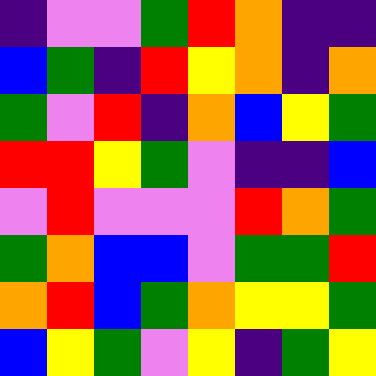[["indigo", "violet", "violet", "green", "red", "orange", "indigo", "indigo"], ["blue", "green", "indigo", "red", "yellow", "orange", "indigo", "orange"], ["green", "violet", "red", "indigo", "orange", "blue", "yellow", "green"], ["red", "red", "yellow", "green", "violet", "indigo", "indigo", "blue"], ["violet", "red", "violet", "violet", "violet", "red", "orange", "green"], ["green", "orange", "blue", "blue", "violet", "green", "green", "red"], ["orange", "red", "blue", "green", "orange", "yellow", "yellow", "green"], ["blue", "yellow", "green", "violet", "yellow", "indigo", "green", "yellow"]]